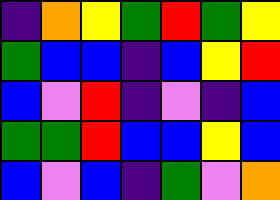[["indigo", "orange", "yellow", "green", "red", "green", "yellow"], ["green", "blue", "blue", "indigo", "blue", "yellow", "red"], ["blue", "violet", "red", "indigo", "violet", "indigo", "blue"], ["green", "green", "red", "blue", "blue", "yellow", "blue"], ["blue", "violet", "blue", "indigo", "green", "violet", "orange"]]